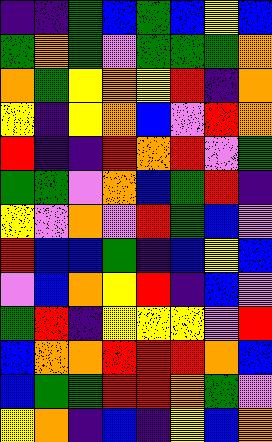[["indigo", "indigo", "green", "blue", "green", "blue", "yellow", "blue"], ["green", "orange", "green", "violet", "green", "green", "green", "orange"], ["orange", "green", "yellow", "orange", "yellow", "red", "indigo", "orange"], ["yellow", "indigo", "yellow", "orange", "blue", "violet", "red", "orange"], ["red", "indigo", "indigo", "red", "orange", "red", "violet", "green"], ["green", "green", "violet", "orange", "blue", "green", "red", "indigo"], ["yellow", "violet", "orange", "violet", "red", "green", "blue", "violet"], ["red", "blue", "blue", "green", "indigo", "blue", "yellow", "blue"], ["violet", "blue", "orange", "yellow", "red", "indigo", "blue", "violet"], ["green", "red", "indigo", "yellow", "yellow", "yellow", "violet", "red"], ["blue", "orange", "orange", "red", "red", "red", "orange", "blue"], ["blue", "green", "green", "red", "red", "orange", "green", "violet"], ["yellow", "orange", "indigo", "blue", "indigo", "yellow", "blue", "orange"]]